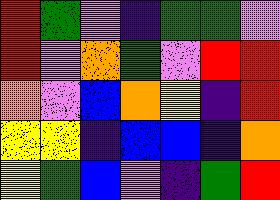[["red", "green", "violet", "indigo", "green", "green", "violet"], ["red", "violet", "orange", "green", "violet", "red", "red"], ["orange", "violet", "blue", "orange", "yellow", "indigo", "red"], ["yellow", "yellow", "indigo", "blue", "blue", "indigo", "orange"], ["yellow", "green", "blue", "violet", "indigo", "green", "red"]]